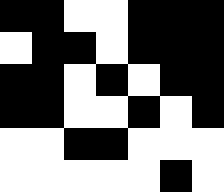[["black", "black", "white", "white", "black", "black", "black"], ["white", "black", "black", "white", "black", "black", "black"], ["black", "black", "white", "black", "white", "black", "black"], ["black", "black", "white", "white", "black", "white", "black"], ["white", "white", "black", "black", "white", "white", "white"], ["white", "white", "white", "white", "white", "black", "white"]]